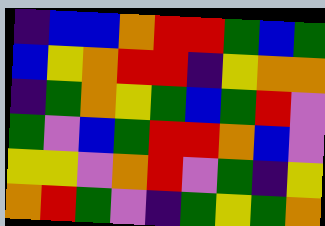[["indigo", "blue", "blue", "orange", "red", "red", "green", "blue", "green"], ["blue", "yellow", "orange", "red", "red", "indigo", "yellow", "orange", "orange"], ["indigo", "green", "orange", "yellow", "green", "blue", "green", "red", "violet"], ["green", "violet", "blue", "green", "red", "red", "orange", "blue", "violet"], ["yellow", "yellow", "violet", "orange", "red", "violet", "green", "indigo", "yellow"], ["orange", "red", "green", "violet", "indigo", "green", "yellow", "green", "orange"]]